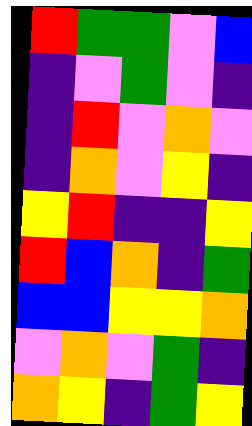[["red", "green", "green", "violet", "blue"], ["indigo", "violet", "green", "violet", "indigo"], ["indigo", "red", "violet", "orange", "violet"], ["indigo", "orange", "violet", "yellow", "indigo"], ["yellow", "red", "indigo", "indigo", "yellow"], ["red", "blue", "orange", "indigo", "green"], ["blue", "blue", "yellow", "yellow", "orange"], ["violet", "orange", "violet", "green", "indigo"], ["orange", "yellow", "indigo", "green", "yellow"]]